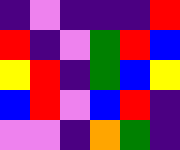[["indigo", "violet", "indigo", "indigo", "indigo", "red"], ["red", "indigo", "violet", "green", "red", "blue"], ["yellow", "red", "indigo", "green", "blue", "yellow"], ["blue", "red", "violet", "blue", "red", "indigo"], ["violet", "violet", "indigo", "orange", "green", "indigo"]]